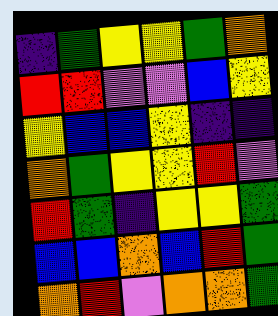[["indigo", "green", "yellow", "yellow", "green", "orange"], ["red", "red", "violet", "violet", "blue", "yellow"], ["yellow", "blue", "blue", "yellow", "indigo", "indigo"], ["orange", "green", "yellow", "yellow", "red", "violet"], ["red", "green", "indigo", "yellow", "yellow", "green"], ["blue", "blue", "orange", "blue", "red", "green"], ["orange", "red", "violet", "orange", "orange", "green"]]